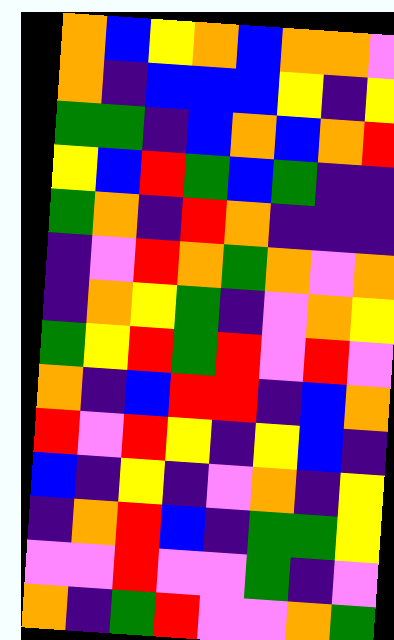[["orange", "blue", "yellow", "orange", "blue", "orange", "orange", "violet"], ["orange", "indigo", "blue", "blue", "blue", "yellow", "indigo", "yellow"], ["green", "green", "indigo", "blue", "orange", "blue", "orange", "red"], ["yellow", "blue", "red", "green", "blue", "green", "indigo", "indigo"], ["green", "orange", "indigo", "red", "orange", "indigo", "indigo", "indigo"], ["indigo", "violet", "red", "orange", "green", "orange", "violet", "orange"], ["indigo", "orange", "yellow", "green", "indigo", "violet", "orange", "yellow"], ["green", "yellow", "red", "green", "red", "violet", "red", "violet"], ["orange", "indigo", "blue", "red", "red", "indigo", "blue", "orange"], ["red", "violet", "red", "yellow", "indigo", "yellow", "blue", "indigo"], ["blue", "indigo", "yellow", "indigo", "violet", "orange", "indigo", "yellow"], ["indigo", "orange", "red", "blue", "indigo", "green", "green", "yellow"], ["violet", "violet", "red", "violet", "violet", "green", "indigo", "violet"], ["orange", "indigo", "green", "red", "violet", "violet", "orange", "green"]]